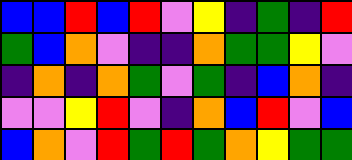[["blue", "blue", "red", "blue", "red", "violet", "yellow", "indigo", "green", "indigo", "red"], ["green", "blue", "orange", "violet", "indigo", "indigo", "orange", "green", "green", "yellow", "violet"], ["indigo", "orange", "indigo", "orange", "green", "violet", "green", "indigo", "blue", "orange", "indigo"], ["violet", "violet", "yellow", "red", "violet", "indigo", "orange", "blue", "red", "violet", "blue"], ["blue", "orange", "violet", "red", "green", "red", "green", "orange", "yellow", "green", "green"]]